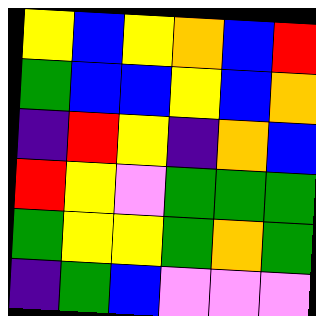[["yellow", "blue", "yellow", "orange", "blue", "red"], ["green", "blue", "blue", "yellow", "blue", "orange"], ["indigo", "red", "yellow", "indigo", "orange", "blue"], ["red", "yellow", "violet", "green", "green", "green"], ["green", "yellow", "yellow", "green", "orange", "green"], ["indigo", "green", "blue", "violet", "violet", "violet"]]